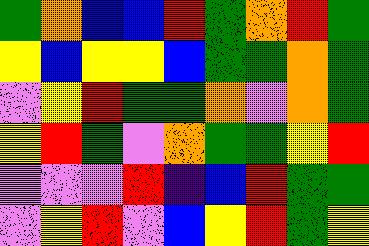[["green", "orange", "blue", "blue", "red", "green", "orange", "red", "green"], ["yellow", "blue", "yellow", "yellow", "blue", "green", "green", "orange", "green"], ["violet", "yellow", "red", "green", "green", "orange", "violet", "orange", "green"], ["yellow", "red", "green", "violet", "orange", "green", "green", "yellow", "red"], ["violet", "violet", "violet", "red", "indigo", "blue", "red", "green", "green"], ["violet", "yellow", "red", "violet", "blue", "yellow", "red", "green", "yellow"]]